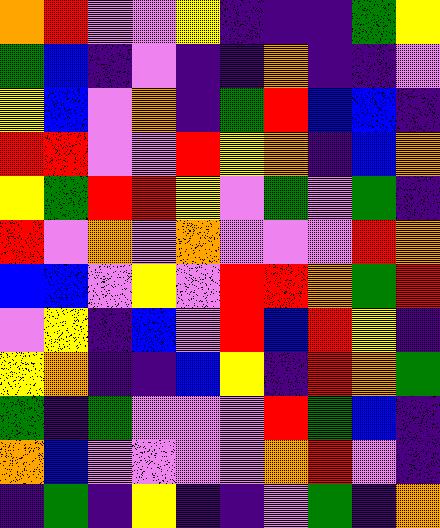[["orange", "red", "violet", "violet", "yellow", "indigo", "indigo", "indigo", "green", "yellow"], ["green", "blue", "indigo", "violet", "indigo", "indigo", "orange", "indigo", "indigo", "violet"], ["yellow", "blue", "violet", "orange", "indigo", "green", "red", "blue", "blue", "indigo"], ["red", "red", "violet", "violet", "red", "yellow", "orange", "indigo", "blue", "orange"], ["yellow", "green", "red", "red", "yellow", "violet", "green", "violet", "green", "indigo"], ["red", "violet", "orange", "violet", "orange", "violet", "violet", "violet", "red", "orange"], ["blue", "blue", "violet", "yellow", "violet", "red", "red", "orange", "green", "red"], ["violet", "yellow", "indigo", "blue", "violet", "red", "blue", "red", "yellow", "indigo"], ["yellow", "orange", "indigo", "indigo", "blue", "yellow", "indigo", "red", "orange", "green"], ["green", "indigo", "green", "violet", "violet", "violet", "red", "green", "blue", "indigo"], ["orange", "blue", "violet", "violet", "violet", "violet", "orange", "red", "violet", "indigo"], ["indigo", "green", "indigo", "yellow", "indigo", "indigo", "violet", "green", "indigo", "orange"]]